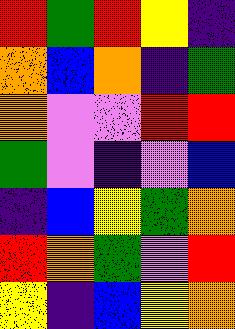[["red", "green", "red", "yellow", "indigo"], ["orange", "blue", "orange", "indigo", "green"], ["orange", "violet", "violet", "red", "red"], ["green", "violet", "indigo", "violet", "blue"], ["indigo", "blue", "yellow", "green", "orange"], ["red", "orange", "green", "violet", "red"], ["yellow", "indigo", "blue", "yellow", "orange"]]